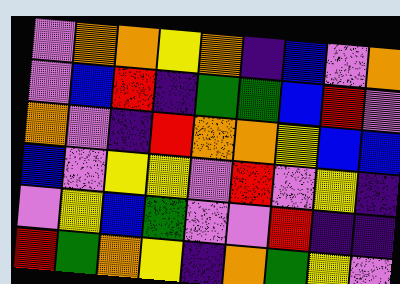[["violet", "orange", "orange", "yellow", "orange", "indigo", "blue", "violet", "orange"], ["violet", "blue", "red", "indigo", "green", "green", "blue", "red", "violet"], ["orange", "violet", "indigo", "red", "orange", "orange", "yellow", "blue", "blue"], ["blue", "violet", "yellow", "yellow", "violet", "red", "violet", "yellow", "indigo"], ["violet", "yellow", "blue", "green", "violet", "violet", "red", "indigo", "indigo"], ["red", "green", "orange", "yellow", "indigo", "orange", "green", "yellow", "violet"]]